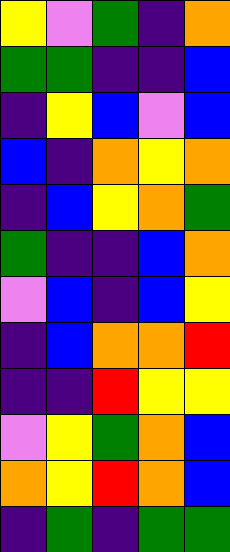[["yellow", "violet", "green", "indigo", "orange"], ["green", "green", "indigo", "indigo", "blue"], ["indigo", "yellow", "blue", "violet", "blue"], ["blue", "indigo", "orange", "yellow", "orange"], ["indigo", "blue", "yellow", "orange", "green"], ["green", "indigo", "indigo", "blue", "orange"], ["violet", "blue", "indigo", "blue", "yellow"], ["indigo", "blue", "orange", "orange", "red"], ["indigo", "indigo", "red", "yellow", "yellow"], ["violet", "yellow", "green", "orange", "blue"], ["orange", "yellow", "red", "orange", "blue"], ["indigo", "green", "indigo", "green", "green"]]